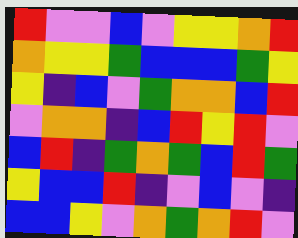[["red", "violet", "violet", "blue", "violet", "yellow", "yellow", "orange", "red"], ["orange", "yellow", "yellow", "green", "blue", "blue", "blue", "green", "yellow"], ["yellow", "indigo", "blue", "violet", "green", "orange", "orange", "blue", "red"], ["violet", "orange", "orange", "indigo", "blue", "red", "yellow", "red", "violet"], ["blue", "red", "indigo", "green", "orange", "green", "blue", "red", "green"], ["yellow", "blue", "blue", "red", "indigo", "violet", "blue", "violet", "indigo"], ["blue", "blue", "yellow", "violet", "orange", "green", "orange", "red", "violet"]]